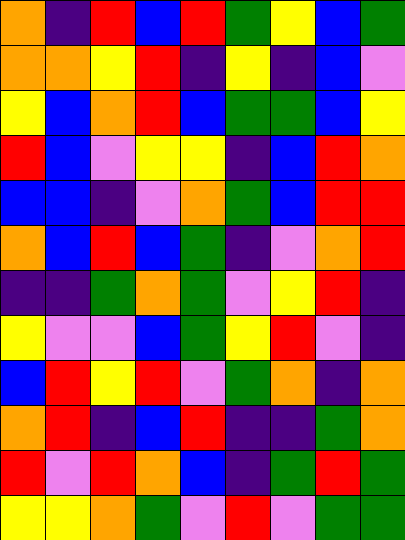[["orange", "indigo", "red", "blue", "red", "green", "yellow", "blue", "green"], ["orange", "orange", "yellow", "red", "indigo", "yellow", "indigo", "blue", "violet"], ["yellow", "blue", "orange", "red", "blue", "green", "green", "blue", "yellow"], ["red", "blue", "violet", "yellow", "yellow", "indigo", "blue", "red", "orange"], ["blue", "blue", "indigo", "violet", "orange", "green", "blue", "red", "red"], ["orange", "blue", "red", "blue", "green", "indigo", "violet", "orange", "red"], ["indigo", "indigo", "green", "orange", "green", "violet", "yellow", "red", "indigo"], ["yellow", "violet", "violet", "blue", "green", "yellow", "red", "violet", "indigo"], ["blue", "red", "yellow", "red", "violet", "green", "orange", "indigo", "orange"], ["orange", "red", "indigo", "blue", "red", "indigo", "indigo", "green", "orange"], ["red", "violet", "red", "orange", "blue", "indigo", "green", "red", "green"], ["yellow", "yellow", "orange", "green", "violet", "red", "violet", "green", "green"]]